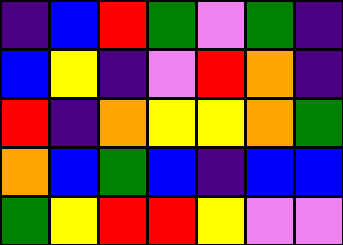[["indigo", "blue", "red", "green", "violet", "green", "indigo"], ["blue", "yellow", "indigo", "violet", "red", "orange", "indigo"], ["red", "indigo", "orange", "yellow", "yellow", "orange", "green"], ["orange", "blue", "green", "blue", "indigo", "blue", "blue"], ["green", "yellow", "red", "red", "yellow", "violet", "violet"]]